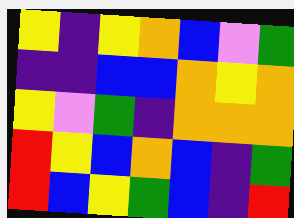[["yellow", "indigo", "yellow", "orange", "blue", "violet", "green"], ["indigo", "indigo", "blue", "blue", "orange", "yellow", "orange"], ["yellow", "violet", "green", "indigo", "orange", "orange", "orange"], ["red", "yellow", "blue", "orange", "blue", "indigo", "green"], ["red", "blue", "yellow", "green", "blue", "indigo", "red"]]